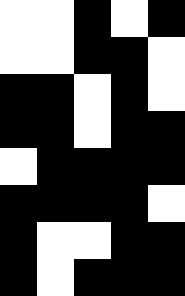[["white", "white", "black", "white", "black"], ["white", "white", "black", "black", "white"], ["black", "black", "white", "black", "white"], ["black", "black", "white", "black", "black"], ["white", "black", "black", "black", "black"], ["black", "black", "black", "black", "white"], ["black", "white", "white", "black", "black"], ["black", "white", "black", "black", "black"]]